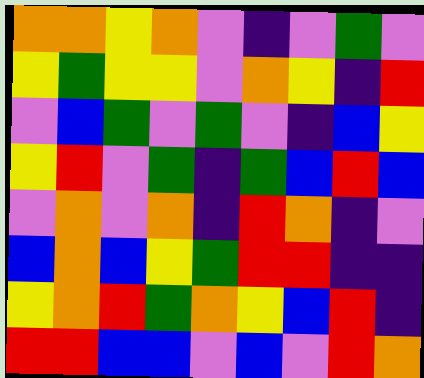[["orange", "orange", "yellow", "orange", "violet", "indigo", "violet", "green", "violet"], ["yellow", "green", "yellow", "yellow", "violet", "orange", "yellow", "indigo", "red"], ["violet", "blue", "green", "violet", "green", "violet", "indigo", "blue", "yellow"], ["yellow", "red", "violet", "green", "indigo", "green", "blue", "red", "blue"], ["violet", "orange", "violet", "orange", "indigo", "red", "orange", "indigo", "violet"], ["blue", "orange", "blue", "yellow", "green", "red", "red", "indigo", "indigo"], ["yellow", "orange", "red", "green", "orange", "yellow", "blue", "red", "indigo"], ["red", "red", "blue", "blue", "violet", "blue", "violet", "red", "orange"]]